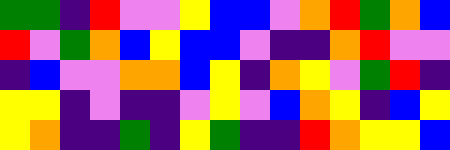[["green", "green", "indigo", "red", "violet", "violet", "yellow", "blue", "blue", "violet", "orange", "red", "green", "orange", "blue"], ["red", "violet", "green", "orange", "blue", "yellow", "blue", "blue", "violet", "indigo", "indigo", "orange", "red", "violet", "violet"], ["indigo", "blue", "violet", "violet", "orange", "orange", "blue", "yellow", "indigo", "orange", "yellow", "violet", "green", "red", "indigo"], ["yellow", "yellow", "indigo", "violet", "indigo", "indigo", "violet", "yellow", "violet", "blue", "orange", "yellow", "indigo", "blue", "yellow"], ["yellow", "orange", "indigo", "indigo", "green", "indigo", "yellow", "green", "indigo", "indigo", "red", "orange", "yellow", "yellow", "blue"]]